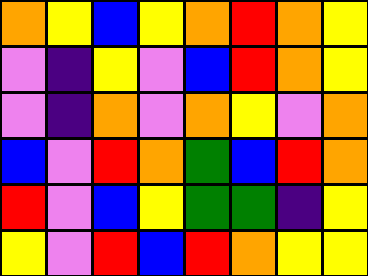[["orange", "yellow", "blue", "yellow", "orange", "red", "orange", "yellow"], ["violet", "indigo", "yellow", "violet", "blue", "red", "orange", "yellow"], ["violet", "indigo", "orange", "violet", "orange", "yellow", "violet", "orange"], ["blue", "violet", "red", "orange", "green", "blue", "red", "orange"], ["red", "violet", "blue", "yellow", "green", "green", "indigo", "yellow"], ["yellow", "violet", "red", "blue", "red", "orange", "yellow", "yellow"]]